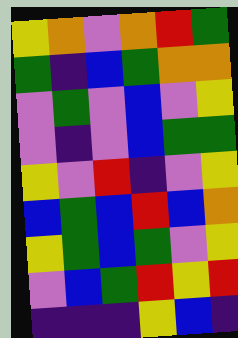[["yellow", "orange", "violet", "orange", "red", "green"], ["green", "indigo", "blue", "green", "orange", "orange"], ["violet", "green", "violet", "blue", "violet", "yellow"], ["violet", "indigo", "violet", "blue", "green", "green"], ["yellow", "violet", "red", "indigo", "violet", "yellow"], ["blue", "green", "blue", "red", "blue", "orange"], ["yellow", "green", "blue", "green", "violet", "yellow"], ["violet", "blue", "green", "red", "yellow", "red"], ["indigo", "indigo", "indigo", "yellow", "blue", "indigo"]]